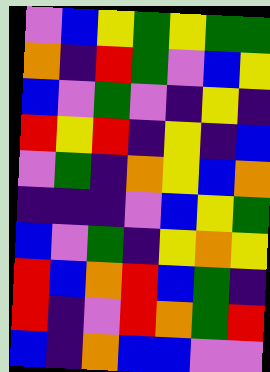[["violet", "blue", "yellow", "green", "yellow", "green", "green"], ["orange", "indigo", "red", "green", "violet", "blue", "yellow"], ["blue", "violet", "green", "violet", "indigo", "yellow", "indigo"], ["red", "yellow", "red", "indigo", "yellow", "indigo", "blue"], ["violet", "green", "indigo", "orange", "yellow", "blue", "orange"], ["indigo", "indigo", "indigo", "violet", "blue", "yellow", "green"], ["blue", "violet", "green", "indigo", "yellow", "orange", "yellow"], ["red", "blue", "orange", "red", "blue", "green", "indigo"], ["red", "indigo", "violet", "red", "orange", "green", "red"], ["blue", "indigo", "orange", "blue", "blue", "violet", "violet"]]